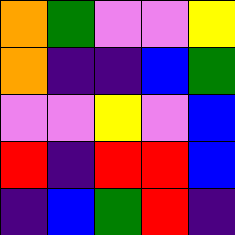[["orange", "green", "violet", "violet", "yellow"], ["orange", "indigo", "indigo", "blue", "green"], ["violet", "violet", "yellow", "violet", "blue"], ["red", "indigo", "red", "red", "blue"], ["indigo", "blue", "green", "red", "indigo"]]